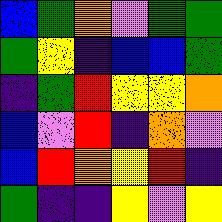[["blue", "green", "orange", "violet", "green", "green"], ["green", "yellow", "indigo", "blue", "blue", "green"], ["indigo", "green", "red", "yellow", "yellow", "orange"], ["blue", "violet", "red", "indigo", "orange", "violet"], ["blue", "red", "orange", "yellow", "red", "indigo"], ["green", "indigo", "indigo", "yellow", "violet", "yellow"]]